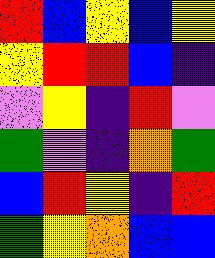[["red", "blue", "yellow", "blue", "yellow"], ["yellow", "red", "red", "blue", "indigo"], ["violet", "yellow", "indigo", "red", "violet"], ["green", "violet", "indigo", "orange", "green"], ["blue", "red", "yellow", "indigo", "red"], ["green", "yellow", "orange", "blue", "blue"]]